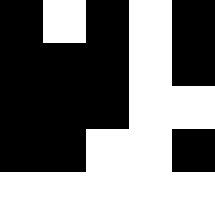[["black", "white", "black", "white", "black"], ["black", "black", "black", "white", "black"], ["black", "black", "black", "white", "white"], ["black", "black", "white", "white", "black"], ["white", "white", "white", "white", "white"]]